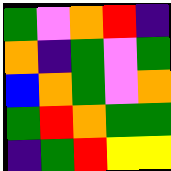[["green", "violet", "orange", "red", "indigo"], ["orange", "indigo", "green", "violet", "green"], ["blue", "orange", "green", "violet", "orange"], ["green", "red", "orange", "green", "green"], ["indigo", "green", "red", "yellow", "yellow"]]